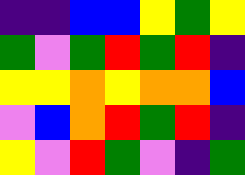[["indigo", "indigo", "blue", "blue", "yellow", "green", "yellow"], ["green", "violet", "green", "red", "green", "red", "indigo"], ["yellow", "yellow", "orange", "yellow", "orange", "orange", "blue"], ["violet", "blue", "orange", "red", "green", "red", "indigo"], ["yellow", "violet", "red", "green", "violet", "indigo", "green"]]